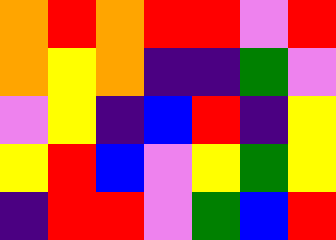[["orange", "red", "orange", "red", "red", "violet", "red"], ["orange", "yellow", "orange", "indigo", "indigo", "green", "violet"], ["violet", "yellow", "indigo", "blue", "red", "indigo", "yellow"], ["yellow", "red", "blue", "violet", "yellow", "green", "yellow"], ["indigo", "red", "red", "violet", "green", "blue", "red"]]